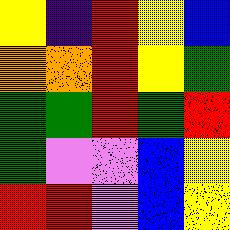[["yellow", "indigo", "red", "yellow", "blue"], ["orange", "orange", "red", "yellow", "green"], ["green", "green", "red", "green", "red"], ["green", "violet", "violet", "blue", "yellow"], ["red", "red", "violet", "blue", "yellow"]]